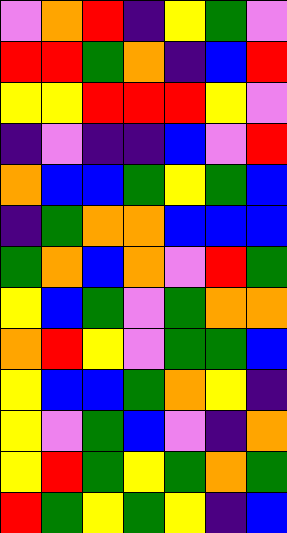[["violet", "orange", "red", "indigo", "yellow", "green", "violet"], ["red", "red", "green", "orange", "indigo", "blue", "red"], ["yellow", "yellow", "red", "red", "red", "yellow", "violet"], ["indigo", "violet", "indigo", "indigo", "blue", "violet", "red"], ["orange", "blue", "blue", "green", "yellow", "green", "blue"], ["indigo", "green", "orange", "orange", "blue", "blue", "blue"], ["green", "orange", "blue", "orange", "violet", "red", "green"], ["yellow", "blue", "green", "violet", "green", "orange", "orange"], ["orange", "red", "yellow", "violet", "green", "green", "blue"], ["yellow", "blue", "blue", "green", "orange", "yellow", "indigo"], ["yellow", "violet", "green", "blue", "violet", "indigo", "orange"], ["yellow", "red", "green", "yellow", "green", "orange", "green"], ["red", "green", "yellow", "green", "yellow", "indigo", "blue"]]